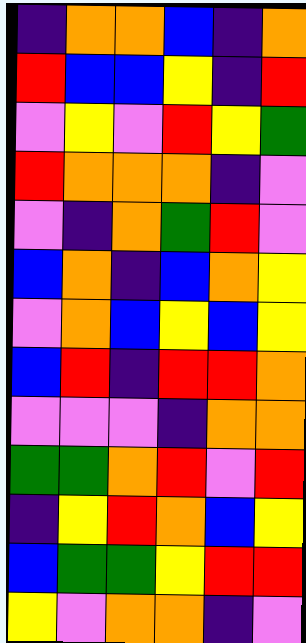[["indigo", "orange", "orange", "blue", "indigo", "orange"], ["red", "blue", "blue", "yellow", "indigo", "red"], ["violet", "yellow", "violet", "red", "yellow", "green"], ["red", "orange", "orange", "orange", "indigo", "violet"], ["violet", "indigo", "orange", "green", "red", "violet"], ["blue", "orange", "indigo", "blue", "orange", "yellow"], ["violet", "orange", "blue", "yellow", "blue", "yellow"], ["blue", "red", "indigo", "red", "red", "orange"], ["violet", "violet", "violet", "indigo", "orange", "orange"], ["green", "green", "orange", "red", "violet", "red"], ["indigo", "yellow", "red", "orange", "blue", "yellow"], ["blue", "green", "green", "yellow", "red", "red"], ["yellow", "violet", "orange", "orange", "indigo", "violet"]]